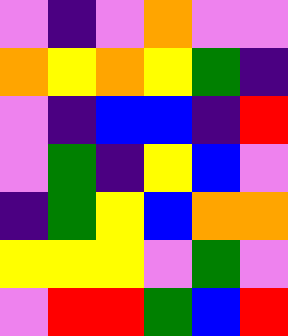[["violet", "indigo", "violet", "orange", "violet", "violet"], ["orange", "yellow", "orange", "yellow", "green", "indigo"], ["violet", "indigo", "blue", "blue", "indigo", "red"], ["violet", "green", "indigo", "yellow", "blue", "violet"], ["indigo", "green", "yellow", "blue", "orange", "orange"], ["yellow", "yellow", "yellow", "violet", "green", "violet"], ["violet", "red", "red", "green", "blue", "red"]]